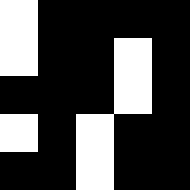[["white", "black", "black", "black", "black"], ["white", "black", "black", "white", "black"], ["black", "black", "black", "white", "black"], ["white", "black", "white", "black", "black"], ["black", "black", "white", "black", "black"]]